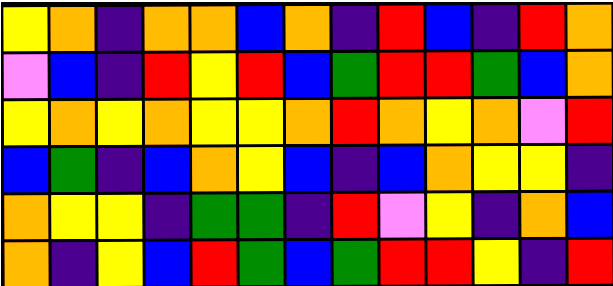[["yellow", "orange", "indigo", "orange", "orange", "blue", "orange", "indigo", "red", "blue", "indigo", "red", "orange"], ["violet", "blue", "indigo", "red", "yellow", "red", "blue", "green", "red", "red", "green", "blue", "orange"], ["yellow", "orange", "yellow", "orange", "yellow", "yellow", "orange", "red", "orange", "yellow", "orange", "violet", "red"], ["blue", "green", "indigo", "blue", "orange", "yellow", "blue", "indigo", "blue", "orange", "yellow", "yellow", "indigo"], ["orange", "yellow", "yellow", "indigo", "green", "green", "indigo", "red", "violet", "yellow", "indigo", "orange", "blue"], ["orange", "indigo", "yellow", "blue", "red", "green", "blue", "green", "red", "red", "yellow", "indigo", "red"]]